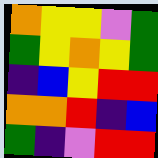[["orange", "yellow", "yellow", "violet", "green"], ["green", "yellow", "orange", "yellow", "green"], ["indigo", "blue", "yellow", "red", "red"], ["orange", "orange", "red", "indigo", "blue"], ["green", "indigo", "violet", "red", "red"]]